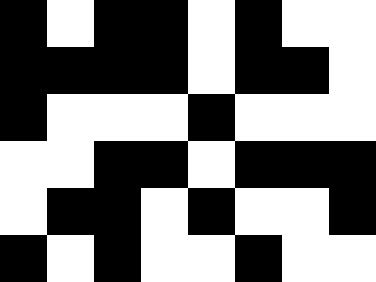[["black", "white", "black", "black", "white", "black", "white", "white"], ["black", "black", "black", "black", "white", "black", "black", "white"], ["black", "white", "white", "white", "black", "white", "white", "white"], ["white", "white", "black", "black", "white", "black", "black", "black"], ["white", "black", "black", "white", "black", "white", "white", "black"], ["black", "white", "black", "white", "white", "black", "white", "white"]]